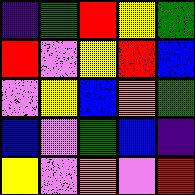[["indigo", "green", "red", "yellow", "green"], ["red", "violet", "yellow", "red", "blue"], ["violet", "yellow", "blue", "orange", "green"], ["blue", "violet", "green", "blue", "indigo"], ["yellow", "violet", "orange", "violet", "red"]]